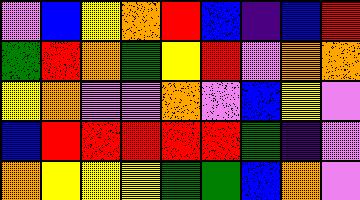[["violet", "blue", "yellow", "orange", "red", "blue", "indigo", "blue", "red"], ["green", "red", "orange", "green", "yellow", "red", "violet", "orange", "orange"], ["yellow", "orange", "violet", "violet", "orange", "violet", "blue", "yellow", "violet"], ["blue", "red", "red", "red", "red", "red", "green", "indigo", "violet"], ["orange", "yellow", "yellow", "yellow", "green", "green", "blue", "orange", "violet"]]